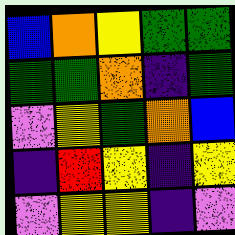[["blue", "orange", "yellow", "green", "green"], ["green", "green", "orange", "indigo", "green"], ["violet", "yellow", "green", "orange", "blue"], ["indigo", "red", "yellow", "indigo", "yellow"], ["violet", "yellow", "yellow", "indigo", "violet"]]